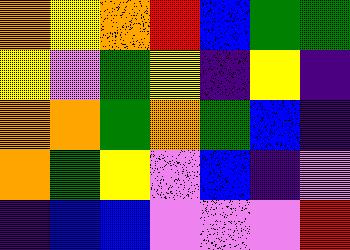[["orange", "yellow", "orange", "red", "blue", "green", "green"], ["yellow", "violet", "green", "yellow", "indigo", "yellow", "indigo"], ["orange", "orange", "green", "orange", "green", "blue", "indigo"], ["orange", "green", "yellow", "violet", "blue", "indigo", "violet"], ["indigo", "blue", "blue", "violet", "violet", "violet", "red"]]